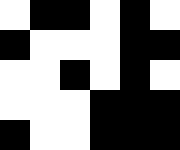[["white", "black", "black", "white", "black", "white"], ["black", "white", "white", "white", "black", "black"], ["white", "white", "black", "white", "black", "white"], ["white", "white", "white", "black", "black", "black"], ["black", "white", "white", "black", "black", "black"]]